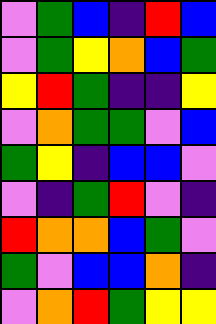[["violet", "green", "blue", "indigo", "red", "blue"], ["violet", "green", "yellow", "orange", "blue", "green"], ["yellow", "red", "green", "indigo", "indigo", "yellow"], ["violet", "orange", "green", "green", "violet", "blue"], ["green", "yellow", "indigo", "blue", "blue", "violet"], ["violet", "indigo", "green", "red", "violet", "indigo"], ["red", "orange", "orange", "blue", "green", "violet"], ["green", "violet", "blue", "blue", "orange", "indigo"], ["violet", "orange", "red", "green", "yellow", "yellow"]]